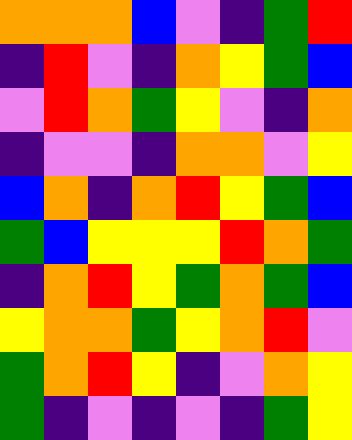[["orange", "orange", "orange", "blue", "violet", "indigo", "green", "red"], ["indigo", "red", "violet", "indigo", "orange", "yellow", "green", "blue"], ["violet", "red", "orange", "green", "yellow", "violet", "indigo", "orange"], ["indigo", "violet", "violet", "indigo", "orange", "orange", "violet", "yellow"], ["blue", "orange", "indigo", "orange", "red", "yellow", "green", "blue"], ["green", "blue", "yellow", "yellow", "yellow", "red", "orange", "green"], ["indigo", "orange", "red", "yellow", "green", "orange", "green", "blue"], ["yellow", "orange", "orange", "green", "yellow", "orange", "red", "violet"], ["green", "orange", "red", "yellow", "indigo", "violet", "orange", "yellow"], ["green", "indigo", "violet", "indigo", "violet", "indigo", "green", "yellow"]]